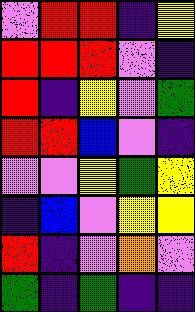[["violet", "red", "red", "indigo", "yellow"], ["red", "red", "red", "violet", "indigo"], ["red", "indigo", "yellow", "violet", "green"], ["red", "red", "blue", "violet", "indigo"], ["violet", "violet", "yellow", "green", "yellow"], ["indigo", "blue", "violet", "yellow", "yellow"], ["red", "indigo", "violet", "orange", "violet"], ["green", "indigo", "green", "indigo", "indigo"]]